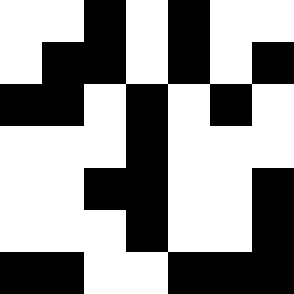[["white", "white", "black", "white", "black", "white", "white"], ["white", "black", "black", "white", "black", "white", "black"], ["black", "black", "white", "black", "white", "black", "white"], ["white", "white", "white", "black", "white", "white", "white"], ["white", "white", "black", "black", "white", "white", "black"], ["white", "white", "white", "black", "white", "white", "black"], ["black", "black", "white", "white", "black", "black", "black"]]